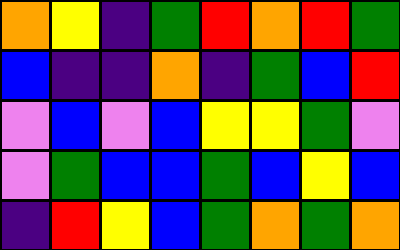[["orange", "yellow", "indigo", "green", "red", "orange", "red", "green"], ["blue", "indigo", "indigo", "orange", "indigo", "green", "blue", "red"], ["violet", "blue", "violet", "blue", "yellow", "yellow", "green", "violet"], ["violet", "green", "blue", "blue", "green", "blue", "yellow", "blue"], ["indigo", "red", "yellow", "blue", "green", "orange", "green", "orange"]]